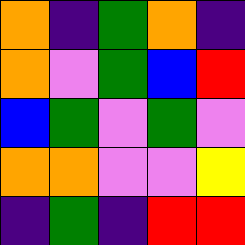[["orange", "indigo", "green", "orange", "indigo"], ["orange", "violet", "green", "blue", "red"], ["blue", "green", "violet", "green", "violet"], ["orange", "orange", "violet", "violet", "yellow"], ["indigo", "green", "indigo", "red", "red"]]